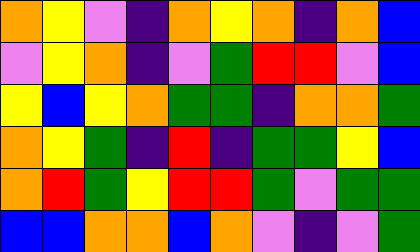[["orange", "yellow", "violet", "indigo", "orange", "yellow", "orange", "indigo", "orange", "blue"], ["violet", "yellow", "orange", "indigo", "violet", "green", "red", "red", "violet", "blue"], ["yellow", "blue", "yellow", "orange", "green", "green", "indigo", "orange", "orange", "green"], ["orange", "yellow", "green", "indigo", "red", "indigo", "green", "green", "yellow", "blue"], ["orange", "red", "green", "yellow", "red", "red", "green", "violet", "green", "green"], ["blue", "blue", "orange", "orange", "blue", "orange", "violet", "indigo", "violet", "green"]]